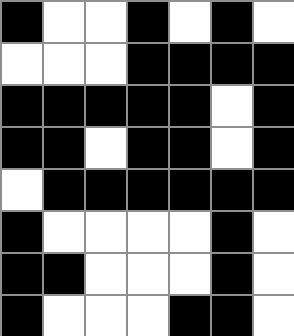[["black", "white", "white", "black", "white", "black", "white"], ["white", "white", "white", "black", "black", "black", "black"], ["black", "black", "black", "black", "black", "white", "black"], ["black", "black", "white", "black", "black", "white", "black"], ["white", "black", "black", "black", "black", "black", "black"], ["black", "white", "white", "white", "white", "black", "white"], ["black", "black", "white", "white", "white", "black", "white"], ["black", "white", "white", "white", "black", "black", "white"]]